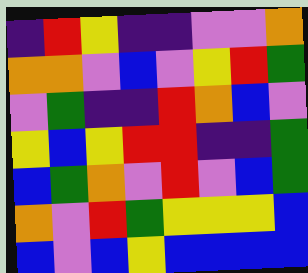[["indigo", "red", "yellow", "indigo", "indigo", "violet", "violet", "orange"], ["orange", "orange", "violet", "blue", "violet", "yellow", "red", "green"], ["violet", "green", "indigo", "indigo", "red", "orange", "blue", "violet"], ["yellow", "blue", "yellow", "red", "red", "indigo", "indigo", "green"], ["blue", "green", "orange", "violet", "red", "violet", "blue", "green"], ["orange", "violet", "red", "green", "yellow", "yellow", "yellow", "blue"], ["blue", "violet", "blue", "yellow", "blue", "blue", "blue", "blue"]]